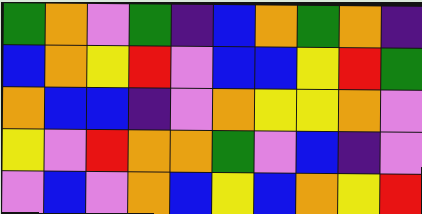[["green", "orange", "violet", "green", "indigo", "blue", "orange", "green", "orange", "indigo"], ["blue", "orange", "yellow", "red", "violet", "blue", "blue", "yellow", "red", "green"], ["orange", "blue", "blue", "indigo", "violet", "orange", "yellow", "yellow", "orange", "violet"], ["yellow", "violet", "red", "orange", "orange", "green", "violet", "blue", "indigo", "violet"], ["violet", "blue", "violet", "orange", "blue", "yellow", "blue", "orange", "yellow", "red"]]